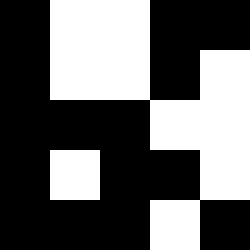[["black", "white", "white", "black", "black"], ["black", "white", "white", "black", "white"], ["black", "black", "black", "white", "white"], ["black", "white", "black", "black", "white"], ["black", "black", "black", "white", "black"]]